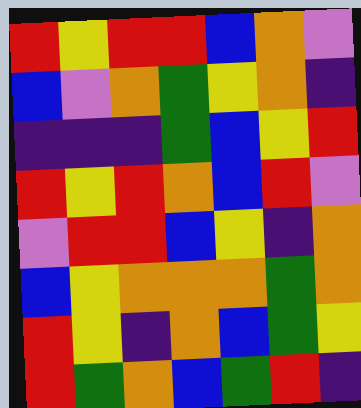[["red", "yellow", "red", "red", "blue", "orange", "violet"], ["blue", "violet", "orange", "green", "yellow", "orange", "indigo"], ["indigo", "indigo", "indigo", "green", "blue", "yellow", "red"], ["red", "yellow", "red", "orange", "blue", "red", "violet"], ["violet", "red", "red", "blue", "yellow", "indigo", "orange"], ["blue", "yellow", "orange", "orange", "orange", "green", "orange"], ["red", "yellow", "indigo", "orange", "blue", "green", "yellow"], ["red", "green", "orange", "blue", "green", "red", "indigo"]]